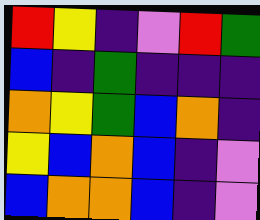[["red", "yellow", "indigo", "violet", "red", "green"], ["blue", "indigo", "green", "indigo", "indigo", "indigo"], ["orange", "yellow", "green", "blue", "orange", "indigo"], ["yellow", "blue", "orange", "blue", "indigo", "violet"], ["blue", "orange", "orange", "blue", "indigo", "violet"]]